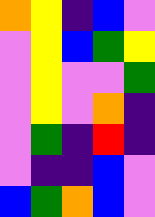[["orange", "yellow", "indigo", "blue", "violet"], ["violet", "yellow", "blue", "green", "yellow"], ["violet", "yellow", "violet", "violet", "green"], ["violet", "yellow", "violet", "orange", "indigo"], ["violet", "green", "indigo", "red", "indigo"], ["violet", "indigo", "indigo", "blue", "violet"], ["blue", "green", "orange", "blue", "violet"]]